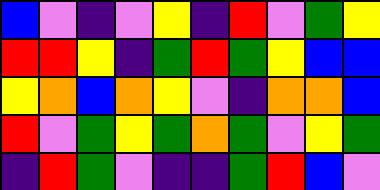[["blue", "violet", "indigo", "violet", "yellow", "indigo", "red", "violet", "green", "yellow"], ["red", "red", "yellow", "indigo", "green", "red", "green", "yellow", "blue", "blue"], ["yellow", "orange", "blue", "orange", "yellow", "violet", "indigo", "orange", "orange", "blue"], ["red", "violet", "green", "yellow", "green", "orange", "green", "violet", "yellow", "green"], ["indigo", "red", "green", "violet", "indigo", "indigo", "green", "red", "blue", "violet"]]